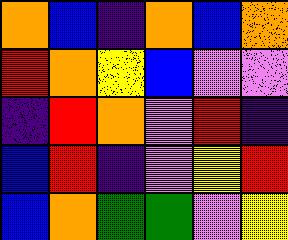[["orange", "blue", "indigo", "orange", "blue", "orange"], ["red", "orange", "yellow", "blue", "violet", "violet"], ["indigo", "red", "orange", "violet", "red", "indigo"], ["blue", "red", "indigo", "violet", "yellow", "red"], ["blue", "orange", "green", "green", "violet", "yellow"]]